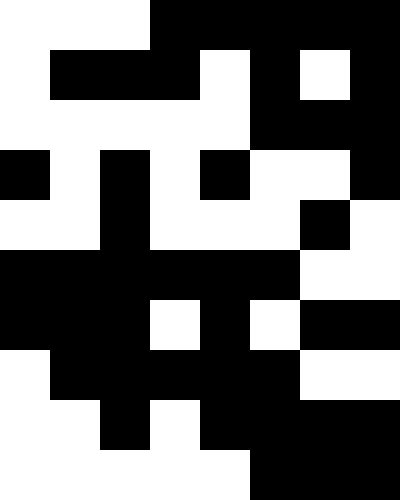[["white", "white", "white", "black", "black", "black", "black", "black"], ["white", "black", "black", "black", "white", "black", "white", "black"], ["white", "white", "white", "white", "white", "black", "black", "black"], ["black", "white", "black", "white", "black", "white", "white", "black"], ["white", "white", "black", "white", "white", "white", "black", "white"], ["black", "black", "black", "black", "black", "black", "white", "white"], ["black", "black", "black", "white", "black", "white", "black", "black"], ["white", "black", "black", "black", "black", "black", "white", "white"], ["white", "white", "black", "white", "black", "black", "black", "black"], ["white", "white", "white", "white", "white", "black", "black", "black"]]